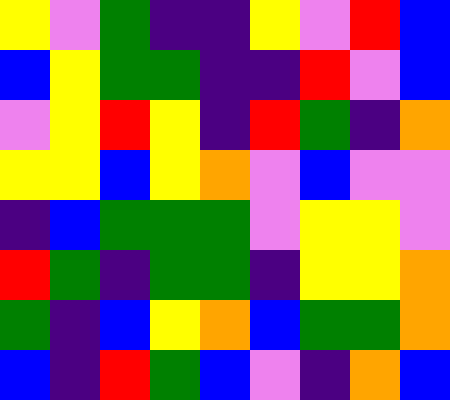[["yellow", "violet", "green", "indigo", "indigo", "yellow", "violet", "red", "blue"], ["blue", "yellow", "green", "green", "indigo", "indigo", "red", "violet", "blue"], ["violet", "yellow", "red", "yellow", "indigo", "red", "green", "indigo", "orange"], ["yellow", "yellow", "blue", "yellow", "orange", "violet", "blue", "violet", "violet"], ["indigo", "blue", "green", "green", "green", "violet", "yellow", "yellow", "violet"], ["red", "green", "indigo", "green", "green", "indigo", "yellow", "yellow", "orange"], ["green", "indigo", "blue", "yellow", "orange", "blue", "green", "green", "orange"], ["blue", "indigo", "red", "green", "blue", "violet", "indigo", "orange", "blue"]]